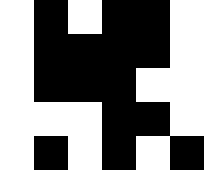[["white", "black", "white", "black", "black", "white"], ["white", "black", "black", "black", "black", "white"], ["white", "black", "black", "black", "white", "white"], ["white", "white", "white", "black", "black", "white"], ["white", "black", "white", "black", "white", "black"]]